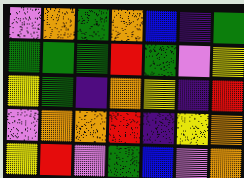[["violet", "orange", "green", "orange", "blue", "indigo", "green"], ["green", "green", "green", "red", "green", "violet", "yellow"], ["yellow", "green", "indigo", "orange", "yellow", "indigo", "red"], ["violet", "orange", "orange", "red", "indigo", "yellow", "orange"], ["yellow", "red", "violet", "green", "blue", "violet", "orange"]]